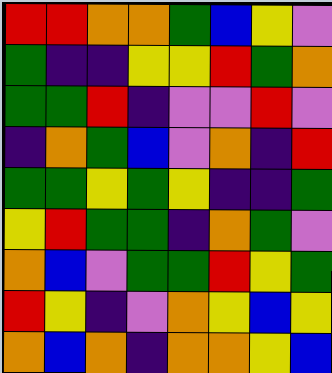[["red", "red", "orange", "orange", "green", "blue", "yellow", "violet"], ["green", "indigo", "indigo", "yellow", "yellow", "red", "green", "orange"], ["green", "green", "red", "indigo", "violet", "violet", "red", "violet"], ["indigo", "orange", "green", "blue", "violet", "orange", "indigo", "red"], ["green", "green", "yellow", "green", "yellow", "indigo", "indigo", "green"], ["yellow", "red", "green", "green", "indigo", "orange", "green", "violet"], ["orange", "blue", "violet", "green", "green", "red", "yellow", "green"], ["red", "yellow", "indigo", "violet", "orange", "yellow", "blue", "yellow"], ["orange", "blue", "orange", "indigo", "orange", "orange", "yellow", "blue"]]